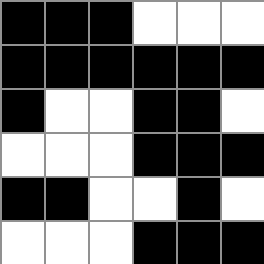[["black", "black", "black", "white", "white", "white"], ["black", "black", "black", "black", "black", "black"], ["black", "white", "white", "black", "black", "white"], ["white", "white", "white", "black", "black", "black"], ["black", "black", "white", "white", "black", "white"], ["white", "white", "white", "black", "black", "black"]]